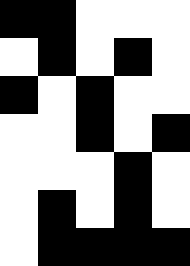[["black", "black", "white", "white", "white"], ["white", "black", "white", "black", "white"], ["black", "white", "black", "white", "white"], ["white", "white", "black", "white", "black"], ["white", "white", "white", "black", "white"], ["white", "black", "white", "black", "white"], ["white", "black", "black", "black", "black"]]